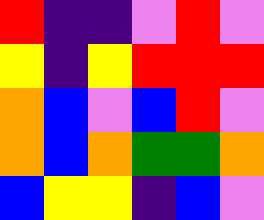[["red", "indigo", "indigo", "violet", "red", "violet"], ["yellow", "indigo", "yellow", "red", "red", "red"], ["orange", "blue", "violet", "blue", "red", "violet"], ["orange", "blue", "orange", "green", "green", "orange"], ["blue", "yellow", "yellow", "indigo", "blue", "violet"]]